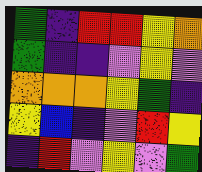[["green", "indigo", "red", "red", "yellow", "orange"], ["green", "indigo", "indigo", "violet", "yellow", "violet"], ["orange", "orange", "orange", "yellow", "green", "indigo"], ["yellow", "blue", "indigo", "violet", "red", "yellow"], ["indigo", "red", "violet", "yellow", "violet", "green"]]